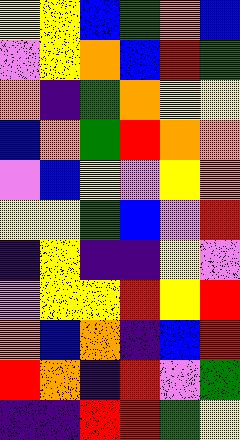[["yellow", "yellow", "blue", "green", "orange", "blue"], ["violet", "yellow", "orange", "blue", "red", "green"], ["orange", "indigo", "green", "orange", "yellow", "yellow"], ["blue", "orange", "green", "red", "orange", "orange"], ["violet", "blue", "yellow", "violet", "yellow", "orange"], ["yellow", "yellow", "green", "blue", "violet", "red"], ["indigo", "yellow", "indigo", "indigo", "yellow", "violet"], ["violet", "yellow", "yellow", "red", "yellow", "red"], ["orange", "blue", "orange", "indigo", "blue", "red"], ["red", "orange", "indigo", "red", "violet", "green"], ["indigo", "indigo", "red", "red", "green", "yellow"]]